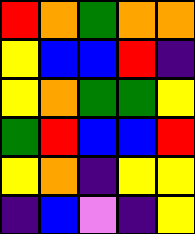[["red", "orange", "green", "orange", "orange"], ["yellow", "blue", "blue", "red", "indigo"], ["yellow", "orange", "green", "green", "yellow"], ["green", "red", "blue", "blue", "red"], ["yellow", "orange", "indigo", "yellow", "yellow"], ["indigo", "blue", "violet", "indigo", "yellow"]]